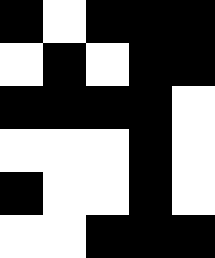[["black", "white", "black", "black", "black"], ["white", "black", "white", "black", "black"], ["black", "black", "black", "black", "white"], ["white", "white", "white", "black", "white"], ["black", "white", "white", "black", "white"], ["white", "white", "black", "black", "black"]]